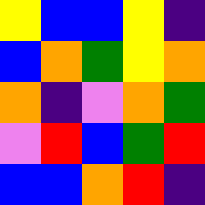[["yellow", "blue", "blue", "yellow", "indigo"], ["blue", "orange", "green", "yellow", "orange"], ["orange", "indigo", "violet", "orange", "green"], ["violet", "red", "blue", "green", "red"], ["blue", "blue", "orange", "red", "indigo"]]